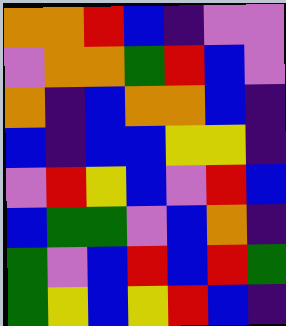[["orange", "orange", "red", "blue", "indigo", "violet", "violet"], ["violet", "orange", "orange", "green", "red", "blue", "violet"], ["orange", "indigo", "blue", "orange", "orange", "blue", "indigo"], ["blue", "indigo", "blue", "blue", "yellow", "yellow", "indigo"], ["violet", "red", "yellow", "blue", "violet", "red", "blue"], ["blue", "green", "green", "violet", "blue", "orange", "indigo"], ["green", "violet", "blue", "red", "blue", "red", "green"], ["green", "yellow", "blue", "yellow", "red", "blue", "indigo"]]